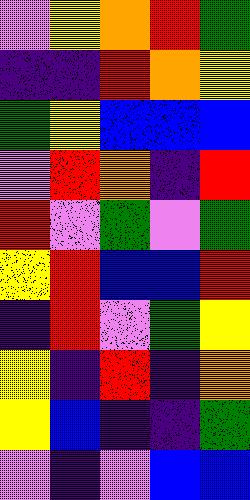[["violet", "yellow", "orange", "red", "green"], ["indigo", "indigo", "red", "orange", "yellow"], ["green", "yellow", "blue", "blue", "blue"], ["violet", "red", "orange", "indigo", "red"], ["red", "violet", "green", "violet", "green"], ["yellow", "red", "blue", "blue", "red"], ["indigo", "red", "violet", "green", "yellow"], ["yellow", "indigo", "red", "indigo", "orange"], ["yellow", "blue", "indigo", "indigo", "green"], ["violet", "indigo", "violet", "blue", "blue"]]